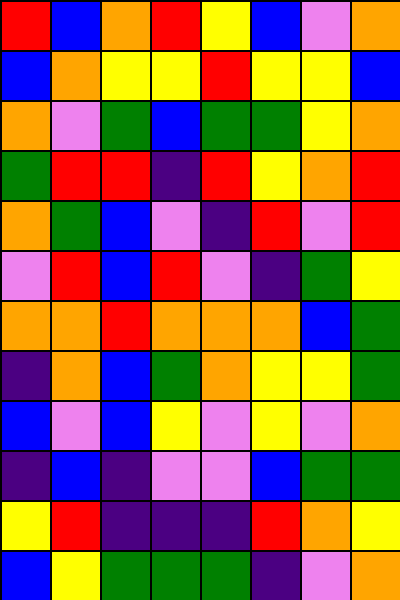[["red", "blue", "orange", "red", "yellow", "blue", "violet", "orange"], ["blue", "orange", "yellow", "yellow", "red", "yellow", "yellow", "blue"], ["orange", "violet", "green", "blue", "green", "green", "yellow", "orange"], ["green", "red", "red", "indigo", "red", "yellow", "orange", "red"], ["orange", "green", "blue", "violet", "indigo", "red", "violet", "red"], ["violet", "red", "blue", "red", "violet", "indigo", "green", "yellow"], ["orange", "orange", "red", "orange", "orange", "orange", "blue", "green"], ["indigo", "orange", "blue", "green", "orange", "yellow", "yellow", "green"], ["blue", "violet", "blue", "yellow", "violet", "yellow", "violet", "orange"], ["indigo", "blue", "indigo", "violet", "violet", "blue", "green", "green"], ["yellow", "red", "indigo", "indigo", "indigo", "red", "orange", "yellow"], ["blue", "yellow", "green", "green", "green", "indigo", "violet", "orange"]]